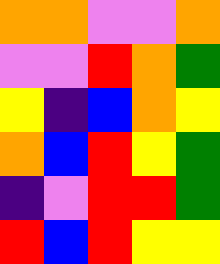[["orange", "orange", "violet", "violet", "orange"], ["violet", "violet", "red", "orange", "green"], ["yellow", "indigo", "blue", "orange", "yellow"], ["orange", "blue", "red", "yellow", "green"], ["indigo", "violet", "red", "red", "green"], ["red", "blue", "red", "yellow", "yellow"]]